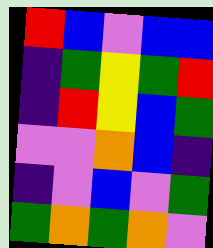[["red", "blue", "violet", "blue", "blue"], ["indigo", "green", "yellow", "green", "red"], ["indigo", "red", "yellow", "blue", "green"], ["violet", "violet", "orange", "blue", "indigo"], ["indigo", "violet", "blue", "violet", "green"], ["green", "orange", "green", "orange", "violet"]]